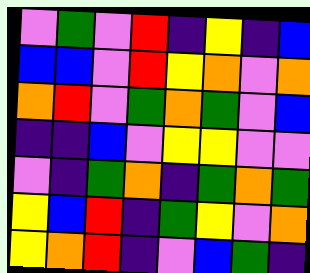[["violet", "green", "violet", "red", "indigo", "yellow", "indigo", "blue"], ["blue", "blue", "violet", "red", "yellow", "orange", "violet", "orange"], ["orange", "red", "violet", "green", "orange", "green", "violet", "blue"], ["indigo", "indigo", "blue", "violet", "yellow", "yellow", "violet", "violet"], ["violet", "indigo", "green", "orange", "indigo", "green", "orange", "green"], ["yellow", "blue", "red", "indigo", "green", "yellow", "violet", "orange"], ["yellow", "orange", "red", "indigo", "violet", "blue", "green", "indigo"]]